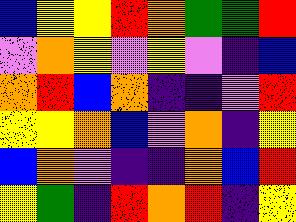[["blue", "yellow", "yellow", "red", "orange", "green", "green", "red"], ["violet", "orange", "yellow", "violet", "yellow", "violet", "indigo", "blue"], ["orange", "red", "blue", "orange", "indigo", "indigo", "violet", "red"], ["yellow", "yellow", "orange", "blue", "violet", "orange", "indigo", "yellow"], ["blue", "orange", "violet", "indigo", "indigo", "orange", "blue", "red"], ["yellow", "green", "indigo", "red", "orange", "red", "indigo", "yellow"]]